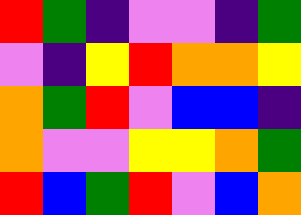[["red", "green", "indigo", "violet", "violet", "indigo", "green"], ["violet", "indigo", "yellow", "red", "orange", "orange", "yellow"], ["orange", "green", "red", "violet", "blue", "blue", "indigo"], ["orange", "violet", "violet", "yellow", "yellow", "orange", "green"], ["red", "blue", "green", "red", "violet", "blue", "orange"]]